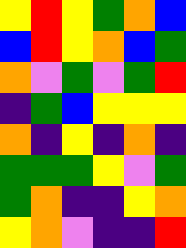[["yellow", "red", "yellow", "green", "orange", "blue"], ["blue", "red", "yellow", "orange", "blue", "green"], ["orange", "violet", "green", "violet", "green", "red"], ["indigo", "green", "blue", "yellow", "yellow", "yellow"], ["orange", "indigo", "yellow", "indigo", "orange", "indigo"], ["green", "green", "green", "yellow", "violet", "green"], ["green", "orange", "indigo", "indigo", "yellow", "orange"], ["yellow", "orange", "violet", "indigo", "indigo", "red"]]